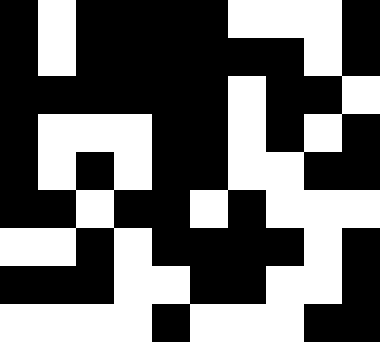[["black", "white", "black", "black", "black", "black", "white", "white", "white", "black"], ["black", "white", "black", "black", "black", "black", "black", "black", "white", "black"], ["black", "black", "black", "black", "black", "black", "white", "black", "black", "white"], ["black", "white", "white", "white", "black", "black", "white", "black", "white", "black"], ["black", "white", "black", "white", "black", "black", "white", "white", "black", "black"], ["black", "black", "white", "black", "black", "white", "black", "white", "white", "white"], ["white", "white", "black", "white", "black", "black", "black", "black", "white", "black"], ["black", "black", "black", "white", "white", "black", "black", "white", "white", "black"], ["white", "white", "white", "white", "black", "white", "white", "white", "black", "black"]]